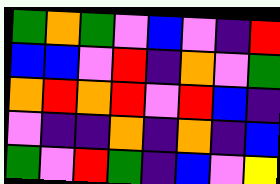[["green", "orange", "green", "violet", "blue", "violet", "indigo", "red"], ["blue", "blue", "violet", "red", "indigo", "orange", "violet", "green"], ["orange", "red", "orange", "red", "violet", "red", "blue", "indigo"], ["violet", "indigo", "indigo", "orange", "indigo", "orange", "indigo", "blue"], ["green", "violet", "red", "green", "indigo", "blue", "violet", "yellow"]]